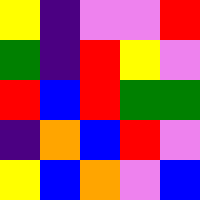[["yellow", "indigo", "violet", "violet", "red"], ["green", "indigo", "red", "yellow", "violet"], ["red", "blue", "red", "green", "green"], ["indigo", "orange", "blue", "red", "violet"], ["yellow", "blue", "orange", "violet", "blue"]]